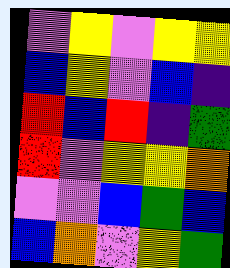[["violet", "yellow", "violet", "yellow", "yellow"], ["blue", "yellow", "violet", "blue", "indigo"], ["red", "blue", "red", "indigo", "green"], ["red", "violet", "yellow", "yellow", "orange"], ["violet", "violet", "blue", "green", "blue"], ["blue", "orange", "violet", "yellow", "green"]]